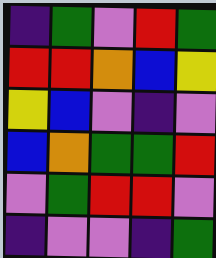[["indigo", "green", "violet", "red", "green"], ["red", "red", "orange", "blue", "yellow"], ["yellow", "blue", "violet", "indigo", "violet"], ["blue", "orange", "green", "green", "red"], ["violet", "green", "red", "red", "violet"], ["indigo", "violet", "violet", "indigo", "green"]]